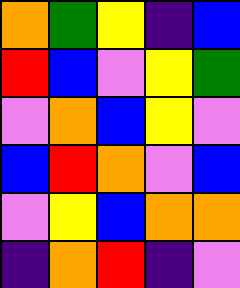[["orange", "green", "yellow", "indigo", "blue"], ["red", "blue", "violet", "yellow", "green"], ["violet", "orange", "blue", "yellow", "violet"], ["blue", "red", "orange", "violet", "blue"], ["violet", "yellow", "blue", "orange", "orange"], ["indigo", "orange", "red", "indigo", "violet"]]